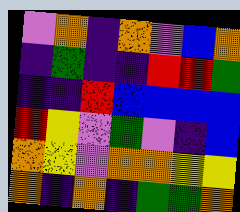[["violet", "orange", "indigo", "orange", "violet", "blue", "orange"], ["indigo", "green", "indigo", "indigo", "red", "red", "green"], ["indigo", "indigo", "red", "blue", "blue", "blue", "blue"], ["red", "yellow", "violet", "green", "violet", "indigo", "blue"], ["orange", "yellow", "violet", "orange", "orange", "yellow", "yellow"], ["orange", "indigo", "orange", "indigo", "green", "green", "orange"]]